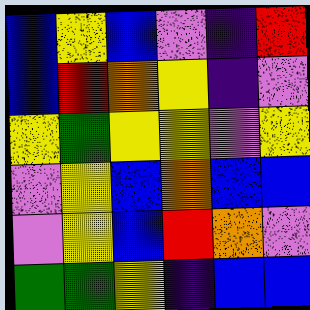[["blue", "yellow", "blue", "violet", "indigo", "red"], ["blue", "red", "orange", "yellow", "indigo", "violet"], ["yellow", "green", "yellow", "yellow", "violet", "yellow"], ["violet", "yellow", "blue", "orange", "blue", "blue"], ["violet", "yellow", "blue", "red", "orange", "violet"], ["green", "green", "yellow", "indigo", "blue", "blue"]]